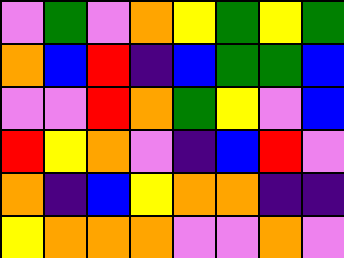[["violet", "green", "violet", "orange", "yellow", "green", "yellow", "green"], ["orange", "blue", "red", "indigo", "blue", "green", "green", "blue"], ["violet", "violet", "red", "orange", "green", "yellow", "violet", "blue"], ["red", "yellow", "orange", "violet", "indigo", "blue", "red", "violet"], ["orange", "indigo", "blue", "yellow", "orange", "orange", "indigo", "indigo"], ["yellow", "orange", "orange", "orange", "violet", "violet", "orange", "violet"]]